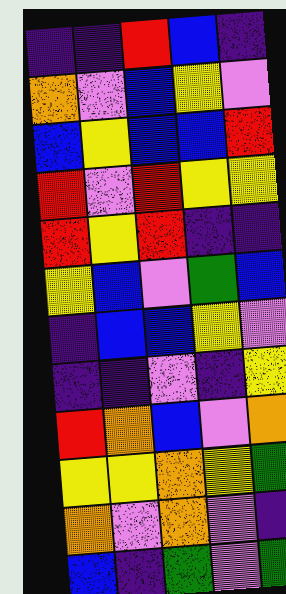[["indigo", "indigo", "red", "blue", "indigo"], ["orange", "violet", "blue", "yellow", "violet"], ["blue", "yellow", "blue", "blue", "red"], ["red", "violet", "red", "yellow", "yellow"], ["red", "yellow", "red", "indigo", "indigo"], ["yellow", "blue", "violet", "green", "blue"], ["indigo", "blue", "blue", "yellow", "violet"], ["indigo", "indigo", "violet", "indigo", "yellow"], ["red", "orange", "blue", "violet", "orange"], ["yellow", "yellow", "orange", "yellow", "green"], ["orange", "violet", "orange", "violet", "indigo"], ["blue", "indigo", "green", "violet", "green"]]